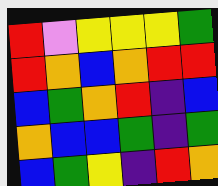[["red", "violet", "yellow", "yellow", "yellow", "green"], ["red", "orange", "blue", "orange", "red", "red"], ["blue", "green", "orange", "red", "indigo", "blue"], ["orange", "blue", "blue", "green", "indigo", "green"], ["blue", "green", "yellow", "indigo", "red", "orange"]]